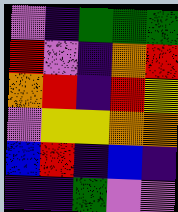[["violet", "indigo", "green", "green", "green"], ["red", "violet", "indigo", "orange", "red"], ["orange", "red", "indigo", "red", "yellow"], ["violet", "yellow", "yellow", "orange", "orange"], ["blue", "red", "indigo", "blue", "indigo"], ["indigo", "indigo", "green", "violet", "violet"]]